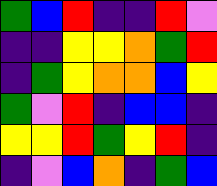[["green", "blue", "red", "indigo", "indigo", "red", "violet"], ["indigo", "indigo", "yellow", "yellow", "orange", "green", "red"], ["indigo", "green", "yellow", "orange", "orange", "blue", "yellow"], ["green", "violet", "red", "indigo", "blue", "blue", "indigo"], ["yellow", "yellow", "red", "green", "yellow", "red", "indigo"], ["indigo", "violet", "blue", "orange", "indigo", "green", "blue"]]